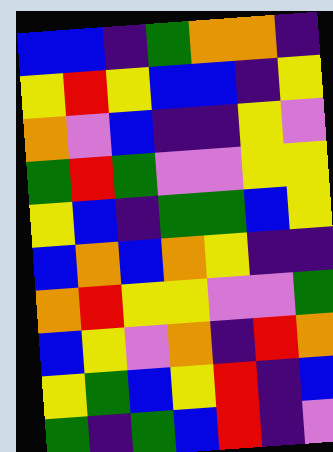[["blue", "blue", "indigo", "green", "orange", "orange", "indigo"], ["yellow", "red", "yellow", "blue", "blue", "indigo", "yellow"], ["orange", "violet", "blue", "indigo", "indigo", "yellow", "violet"], ["green", "red", "green", "violet", "violet", "yellow", "yellow"], ["yellow", "blue", "indigo", "green", "green", "blue", "yellow"], ["blue", "orange", "blue", "orange", "yellow", "indigo", "indigo"], ["orange", "red", "yellow", "yellow", "violet", "violet", "green"], ["blue", "yellow", "violet", "orange", "indigo", "red", "orange"], ["yellow", "green", "blue", "yellow", "red", "indigo", "blue"], ["green", "indigo", "green", "blue", "red", "indigo", "violet"]]